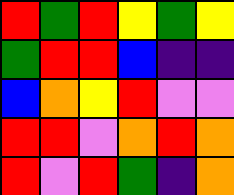[["red", "green", "red", "yellow", "green", "yellow"], ["green", "red", "red", "blue", "indigo", "indigo"], ["blue", "orange", "yellow", "red", "violet", "violet"], ["red", "red", "violet", "orange", "red", "orange"], ["red", "violet", "red", "green", "indigo", "orange"]]